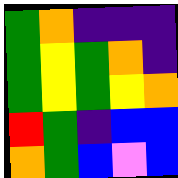[["green", "orange", "indigo", "indigo", "indigo"], ["green", "yellow", "green", "orange", "indigo"], ["green", "yellow", "green", "yellow", "orange"], ["red", "green", "indigo", "blue", "blue"], ["orange", "green", "blue", "violet", "blue"]]